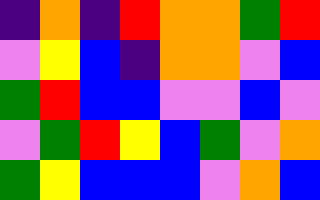[["indigo", "orange", "indigo", "red", "orange", "orange", "green", "red"], ["violet", "yellow", "blue", "indigo", "orange", "orange", "violet", "blue"], ["green", "red", "blue", "blue", "violet", "violet", "blue", "violet"], ["violet", "green", "red", "yellow", "blue", "green", "violet", "orange"], ["green", "yellow", "blue", "blue", "blue", "violet", "orange", "blue"]]